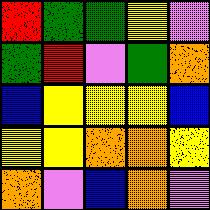[["red", "green", "green", "yellow", "violet"], ["green", "red", "violet", "green", "orange"], ["blue", "yellow", "yellow", "yellow", "blue"], ["yellow", "yellow", "orange", "orange", "yellow"], ["orange", "violet", "blue", "orange", "violet"]]